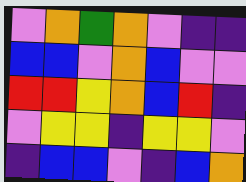[["violet", "orange", "green", "orange", "violet", "indigo", "indigo"], ["blue", "blue", "violet", "orange", "blue", "violet", "violet"], ["red", "red", "yellow", "orange", "blue", "red", "indigo"], ["violet", "yellow", "yellow", "indigo", "yellow", "yellow", "violet"], ["indigo", "blue", "blue", "violet", "indigo", "blue", "orange"]]